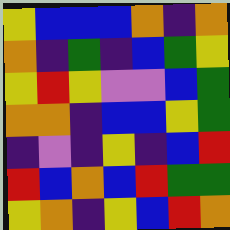[["yellow", "blue", "blue", "blue", "orange", "indigo", "orange"], ["orange", "indigo", "green", "indigo", "blue", "green", "yellow"], ["yellow", "red", "yellow", "violet", "violet", "blue", "green"], ["orange", "orange", "indigo", "blue", "blue", "yellow", "green"], ["indigo", "violet", "indigo", "yellow", "indigo", "blue", "red"], ["red", "blue", "orange", "blue", "red", "green", "green"], ["yellow", "orange", "indigo", "yellow", "blue", "red", "orange"]]